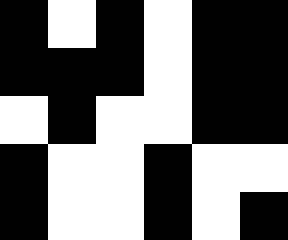[["black", "white", "black", "white", "black", "black"], ["black", "black", "black", "white", "black", "black"], ["white", "black", "white", "white", "black", "black"], ["black", "white", "white", "black", "white", "white"], ["black", "white", "white", "black", "white", "black"]]